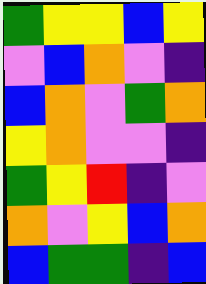[["green", "yellow", "yellow", "blue", "yellow"], ["violet", "blue", "orange", "violet", "indigo"], ["blue", "orange", "violet", "green", "orange"], ["yellow", "orange", "violet", "violet", "indigo"], ["green", "yellow", "red", "indigo", "violet"], ["orange", "violet", "yellow", "blue", "orange"], ["blue", "green", "green", "indigo", "blue"]]